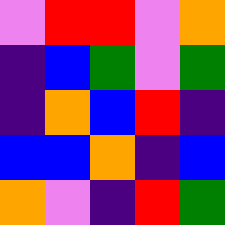[["violet", "red", "red", "violet", "orange"], ["indigo", "blue", "green", "violet", "green"], ["indigo", "orange", "blue", "red", "indigo"], ["blue", "blue", "orange", "indigo", "blue"], ["orange", "violet", "indigo", "red", "green"]]